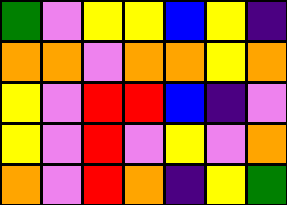[["green", "violet", "yellow", "yellow", "blue", "yellow", "indigo"], ["orange", "orange", "violet", "orange", "orange", "yellow", "orange"], ["yellow", "violet", "red", "red", "blue", "indigo", "violet"], ["yellow", "violet", "red", "violet", "yellow", "violet", "orange"], ["orange", "violet", "red", "orange", "indigo", "yellow", "green"]]